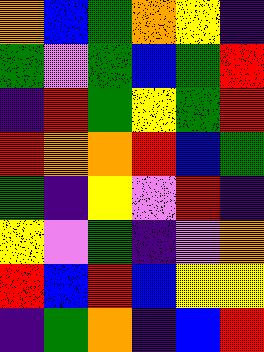[["orange", "blue", "green", "orange", "yellow", "indigo"], ["green", "violet", "green", "blue", "green", "red"], ["indigo", "red", "green", "yellow", "green", "red"], ["red", "orange", "orange", "red", "blue", "green"], ["green", "indigo", "yellow", "violet", "red", "indigo"], ["yellow", "violet", "green", "indigo", "violet", "orange"], ["red", "blue", "red", "blue", "yellow", "yellow"], ["indigo", "green", "orange", "indigo", "blue", "red"]]